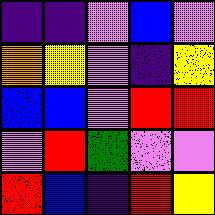[["indigo", "indigo", "violet", "blue", "violet"], ["orange", "yellow", "violet", "indigo", "yellow"], ["blue", "blue", "violet", "red", "red"], ["violet", "red", "green", "violet", "violet"], ["red", "blue", "indigo", "red", "yellow"]]